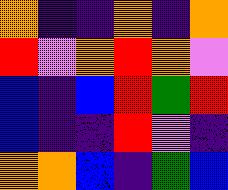[["orange", "indigo", "indigo", "orange", "indigo", "orange"], ["red", "violet", "orange", "red", "orange", "violet"], ["blue", "indigo", "blue", "red", "green", "red"], ["blue", "indigo", "indigo", "red", "violet", "indigo"], ["orange", "orange", "blue", "indigo", "green", "blue"]]